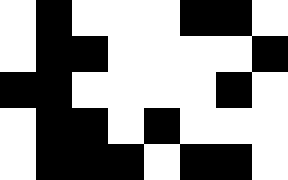[["white", "black", "white", "white", "white", "black", "black", "white"], ["white", "black", "black", "white", "white", "white", "white", "black"], ["black", "black", "white", "white", "white", "white", "black", "white"], ["white", "black", "black", "white", "black", "white", "white", "white"], ["white", "black", "black", "black", "white", "black", "black", "white"]]